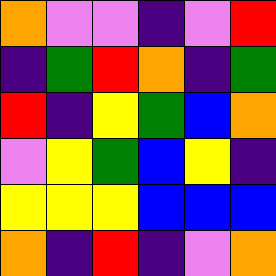[["orange", "violet", "violet", "indigo", "violet", "red"], ["indigo", "green", "red", "orange", "indigo", "green"], ["red", "indigo", "yellow", "green", "blue", "orange"], ["violet", "yellow", "green", "blue", "yellow", "indigo"], ["yellow", "yellow", "yellow", "blue", "blue", "blue"], ["orange", "indigo", "red", "indigo", "violet", "orange"]]